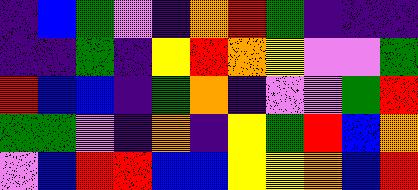[["indigo", "blue", "green", "violet", "indigo", "orange", "red", "green", "indigo", "indigo", "indigo"], ["indigo", "indigo", "green", "indigo", "yellow", "red", "orange", "yellow", "violet", "violet", "green"], ["red", "blue", "blue", "indigo", "green", "orange", "indigo", "violet", "violet", "green", "red"], ["green", "green", "violet", "indigo", "orange", "indigo", "yellow", "green", "red", "blue", "orange"], ["violet", "blue", "red", "red", "blue", "blue", "yellow", "yellow", "orange", "blue", "red"]]